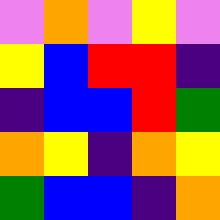[["violet", "orange", "violet", "yellow", "violet"], ["yellow", "blue", "red", "red", "indigo"], ["indigo", "blue", "blue", "red", "green"], ["orange", "yellow", "indigo", "orange", "yellow"], ["green", "blue", "blue", "indigo", "orange"]]